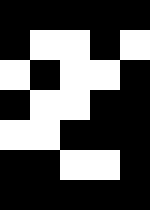[["black", "black", "black", "black", "black"], ["black", "white", "white", "black", "white"], ["white", "black", "white", "white", "black"], ["black", "white", "white", "black", "black"], ["white", "white", "black", "black", "black"], ["black", "black", "white", "white", "black"], ["black", "black", "black", "black", "black"]]